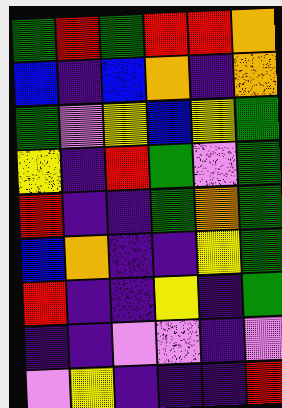[["green", "red", "green", "red", "red", "orange"], ["blue", "indigo", "blue", "orange", "indigo", "orange"], ["green", "violet", "yellow", "blue", "yellow", "green"], ["yellow", "indigo", "red", "green", "violet", "green"], ["red", "indigo", "indigo", "green", "orange", "green"], ["blue", "orange", "indigo", "indigo", "yellow", "green"], ["red", "indigo", "indigo", "yellow", "indigo", "green"], ["indigo", "indigo", "violet", "violet", "indigo", "violet"], ["violet", "yellow", "indigo", "indigo", "indigo", "red"]]